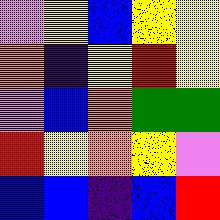[["violet", "yellow", "blue", "yellow", "yellow"], ["orange", "indigo", "yellow", "red", "yellow"], ["violet", "blue", "orange", "green", "green"], ["red", "yellow", "orange", "yellow", "violet"], ["blue", "blue", "indigo", "blue", "red"]]